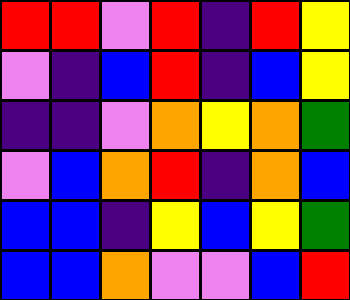[["red", "red", "violet", "red", "indigo", "red", "yellow"], ["violet", "indigo", "blue", "red", "indigo", "blue", "yellow"], ["indigo", "indigo", "violet", "orange", "yellow", "orange", "green"], ["violet", "blue", "orange", "red", "indigo", "orange", "blue"], ["blue", "blue", "indigo", "yellow", "blue", "yellow", "green"], ["blue", "blue", "orange", "violet", "violet", "blue", "red"]]